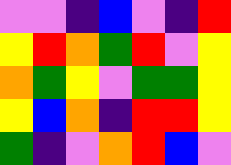[["violet", "violet", "indigo", "blue", "violet", "indigo", "red"], ["yellow", "red", "orange", "green", "red", "violet", "yellow"], ["orange", "green", "yellow", "violet", "green", "green", "yellow"], ["yellow", "blue", "orange", "indigo", "red", "red", "yellow"], ["green", "indigo", "violet", "orange", "red", "blue", "violet"]]